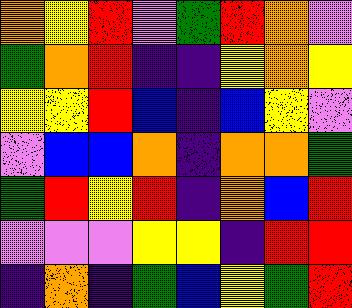[["orange", "yellow", "red", "violet", "green", "red", "orange", "violet"], ["green", "orange", "red", "indigo", "indigo", "yellow", "orange", "yellow"], ["yellow", "yellow", "red", "blue", "indigo", "blue", "yellow", "violet"], ["violet", "blue", "blue", "orange", "indigo", "orange", "orange", "green"], ["green", "red", "yellow", "red", "indigo", "orange", "blue", "red"], ["violet", "violet", "violet", "yellow", "yellow", "indigo", "red", "red"], ["indigo", "orange", "indigo", "green", "blue", "yellow", "green", "red"]]